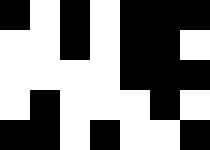[["black", "white", "black", "white", "black", "black", "black"], ["white", "white", "black", "white", "black", "black", "white"], ["white", "white", "white", "white", "black", "black", "black"], ["white", "black", "white", "white", "white", "black", "white"], ["black", "black", "white", "black", "white", "white", "black"]]